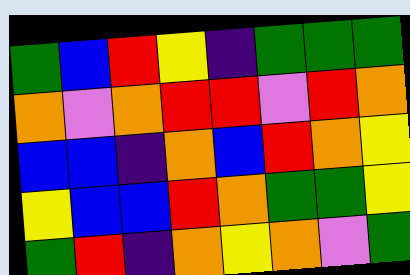[["green", "blue", "red", "yellow", "indigo", "green", "green", "green"], ["orange", "violet", "orange", "red", "red", "violet", "red", "orange"], ["blue", "blue", "indigo", "orange", "blue", "red", "orange", "yellow"], ["yellow", "blue", "blue", "red", "orange", "green", "green", "yellow"], ["green", "red", "indigo", "orange", "yellow", "orange", "violet", "green"]]